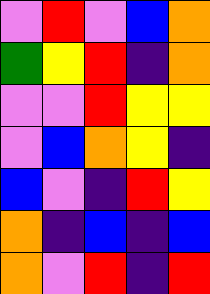[["violet", "red", "violet", "blue", "orange"], ["green", "yellow", "red", "indigo", "orange"], ["violet", "violet", "red", "yellow", "yellow"], ["violet", "blue", "orange", "yellow", "indigo"], ["blue", "violet", "indigo", "red", "yellow"], ["orange", "indigo", "blue", "indigo", "blue"], ["orange", "violet", "red", "indigo", "red"]]